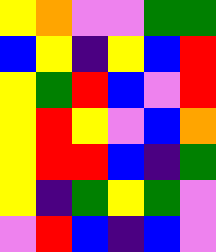[["yellow", "orange", "violet", "violet", "green", "green"], ["blue", "yellow", "indigo", "yellow", "blue", "red"], ["yellow", "green", "red", "blue", "violet", "red"], ["yellow", "red", "yellow", "violet", "blue", "orange"], ["yellow", "red", "red", "blue", "indigo", "green"], ["yellow", "indigo", "green", "yellow", "green", "violet"], ["violet", "red", "blue", "indigo", "blue", "violet"]]